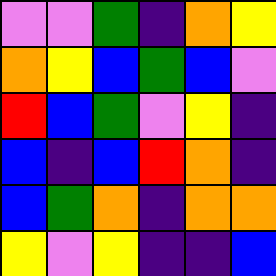[["violet", "violet", "green", "indigo", "orange", "yellow"], ["orange", "yellow", "blue", "green", "blue", "violet"], ["red", "blue", "green", "violet", "yellow", "indigo"], ["blue", "indigo", "blue", "red", "orange", "indigo"], ["blue", "green", "orange", "indigo", "orange", "orange"], ["yellow", "violet", "yellow", "indigo", "indigo", "blue"]]